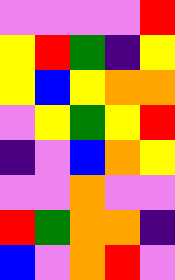[["violet", "violet", "violet", "violet", "red"], ["yellow", "red", "green", "indigo", "yellow"], ["yellow", "blue", "yellow", "orange", "orange"], ["violet", "yellow", "green", "yellow", "red"], ["indigo", "violet", "blue", "orange", "yellow"], ["violet", "violet", "orange", "violet", "violet"], ["red", "green", "orange", "orange", "indigo"], ["blue", "violet", "orange", "red", "violet"]]